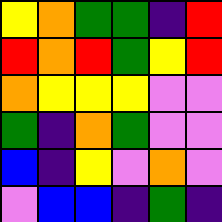[["yellow", "orange", "green", "green", "indigo", "red"], ["red", "orange", "red", "green", "yellow", "red"], ["orange", "yellow", "yellow", "yellow", "violet", "violet"], ["green", "indigo", "orange", "green", "violet", "violet"], ["blue", "indigo", "yellow", "violet", "orange", "violet"], ["violet", "blue", "blue", "indigo", "green", "indigo"]]